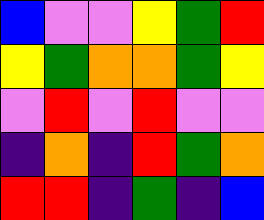[["blue", "violet", "violet", "yellow", "green", "red"], ["yellow", "green", "orange", "orange", "green", "yellow"], ["violet", "red", "violet", "red", "violet", "violet"], ["indigo", "orange", "indigo", "red", "green", "orange"], ["red", "red", "indigo", "green", "indigo", "blue"]]